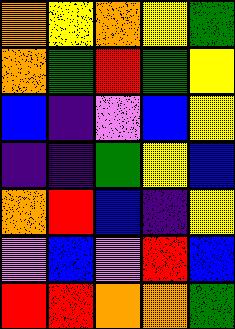[["orange", "yellow", "orange", "yellow", "green"], ["orange", "green", "red", "green", "yellow"], ["blue", "indigo", "violet", "blue", "yellow"], ["indigo", "indigo", "green", "yellow", "blue"], ["orange", "red", "blue", "indigo", "yellow"], ["violet", "blue", "violet", "red", "blue"], ["red", "red", "orange", "orange", "green"]]